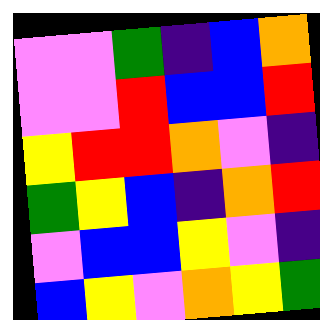[["violet", "violet", "green", "indigo", "blue", "orange"], ["violet", "violet", "red", "blue", "blue", "red"], ["yellow", "red", "red", "orange", "violet", "indigo"], ["green", "yellow", "blue", "indigo", "orange", "red"], ["violet", "blue", "blue", "yellow", "violet", "indigo"], ["blue", "yellow", "violet", "orange", "yellow", "green"]]